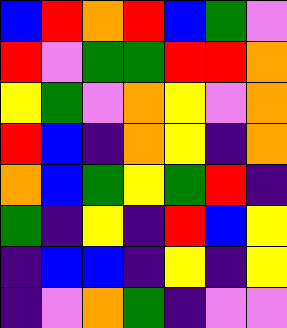[["blue", "red", "orange", "red", "blue", "green", "violet"], ["red", "violet", "green", "green", "red", "red", "orange"], ["yellow", "green", "violet", "orange", "yellow", "violet", "orange"], ["red", "blue", "indigo", "orange", "yellow", "indigo", "orange"], ["orange", "blue", "green", "yellow", "green", "red", "indigo"], ["green", "indigo", "yellow", "indigo", "red", "blue", "yellow"], ["indigo", "blue", "blue", "indigo", "yellow", "indigo", "yellow"], ["indigo", "violet", "orange", "green", "indigo", "violet", "violet"]]